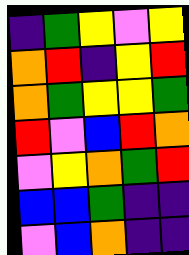[["indigo", "green", "yellow", "violet", "yellow"], ["orange", "red", "indigo", "yellow", "red"], ["orange", "green", "yellow", "yellow", "green"], ["red", "violet", "blue", "red", "orange"], ["violet", "yellow", "orange", "green", "red"], ["blue", "blue", "green", "indigo", "indigo"], ["violet", "blue", "orange", "indigo", "indigo"]]